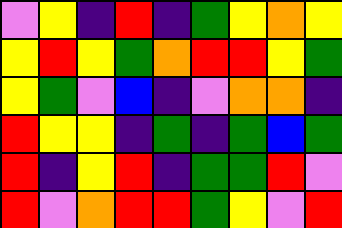[["violet", "yellow", "indigo", "red", "indigo", "green", "yellow", "orange", "yellow"], ["yellow", "red", "yellow", "green", "orange", "red", "red", "yellow", "green"], ["yellow", "green", "violet", "blue", "indigo", "violet", "orange", "orange", "indigo"], ["red", "yellow", "yellow", "indigo", "green", "indigo", "green", "blue", "green"], ["red", "indigo", "yellow", "red", "indigo", "green", "green", "red", "violet"], ["red", "violet", "orange", "red", "red", "green", "yellow", "violet", "red"]]